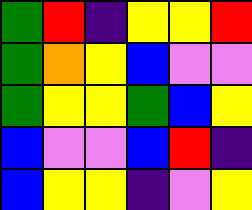[["green", "red", "indigo", "yellow", "yellow", "red"], ["green", "orange", "yellow", "blue", "violet", "violet"], ["green", "yellow", "yellow", "green", "blue", "yellow"], ["blue", "violet", "violet", "blue", "red", "indigo"], ["blue", "yellow", "yellow", "indigo", "violet", "yellow"]]